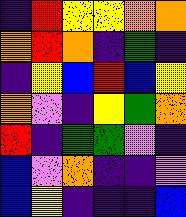[["indigo", "red", "yellow", "yellow", "orange", "orange"], ["orange", "red", "orange", "indigo", "green", "indigo"], ["indigo", "yellow", "blue", "red", "blue", "yellow"], ["orange", "violet", "indigo", "yellow", "green", "orange"], ["red", "indigo", "green", "green", "violet", "indigo"], ["blue", "violet", "orange", "indigo", "indigo", "violet"], ["blue", "yellow", "indigo", "indigo", "indigo", "blue"]]